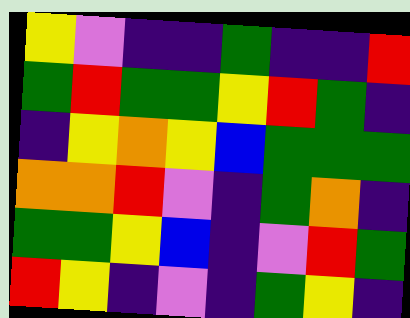[["yellow", "violet", "indigo", "indigo", "green", "indigo", "indigo", "red"], ["green", "red", "green", "green", "yellow", "red", "green", "indigo"], ["indigo", "yellow", "orange", "yellow", "blue", "green", "green", "green"], ["orange", "orange", "red", "violet", "indigo", "green", "orange", "indigo"], ["green", "green", "yellow", "blue", "indigo", "violet", "red", "green"], ["red", "yellow", "indigo", "violet", "indigo", "green", "yellow", "indigo"]]